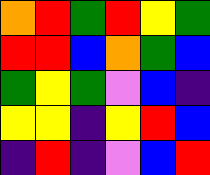[["orange", "red", "green", "red", "yellow", "green"], ["red", "red", "blue", "orange", "green", "blue"], ["green", "yellow", "green", "violet", "blue", "indigo"], ["yellow", "yellow", "indigo", "yellow", "red", "blue"], ["indigo", "red", "indigo", "violet", "blue", "red"]]